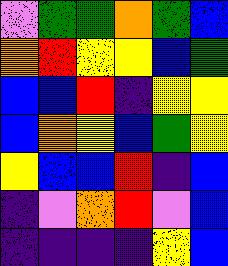[["violet", "green", "green", "orange", "green", "blue"], ["orange", "red", "yellow", "yellow", "blue", "green"], ["blue", "blue", "red", "indigo", "yellow", "yellow"], ["blue", "orange", "yellow", "blue", "green", "yellow"], ["yellow", "blue", "blue", "red", "indigo", "blue"], ["indigo", "violet", "orange", "red", "violet", "blue"], ["indigo", "indigo", "indigo", "indigo", "yellow", "blue"]]